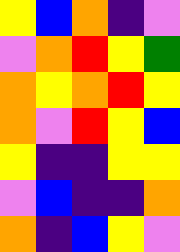[["yellow", "blue", "orange", "indigo", "violet"], ["violet", "orange", "red", "yellow", "green"], ["orange", "yellow", "orange", "red", "yellow"], ["orange", "violet", "red", "yellow", "blue"], ["yellow", "indigo", "indigo", "yellow", "yellow"], ["violet", "blue", "indigo", "indigo", "orange"], ["orange", "indigo", "blue", "yellow", "violet"]]